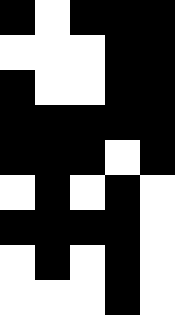[["black", "white", "black", "black", "black"], ["white", "white", "white", "black", "black"], ["black", "white", "white", "black", "black"], ["black", "black", "black", "black", "black"], ["black", "black", "black", "white", "black"], ["white", "black", "white", "black", "white"], ["black", "black", "black", "black", "white"], ["white", "black", "white", "black", "white"], ["white", "white", "white", "black", "white"]]